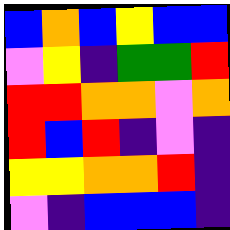[["blue", "orange", "blue", "yellow", "blue", "blue"], ["violet", "yellow", "indigo", "green", "green", "red"], ["red", "red", "orange", "orange", "violet", "orange"], ["red", "blue", "red", "indigo", "violet", "indigo"], ["yellow", "yellow", "orange", "orange", "red", "indigo"], ["violet", "indigo", "blue", "blue", "blue", "indigo"]]